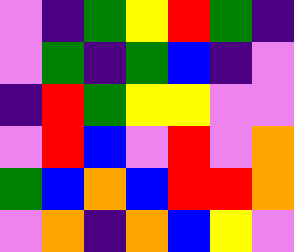[["violet", "indigo", "green", "yellow", "red", "green", "indigo"], ["violet", "green", "indigo", "green", "blue", "indigo", "violet"], ["indigo", "red", "green", "yellow", "yellow", "violet", "violet"], ["violet", "red", "blue", "violet", "red", "violet", "orange"], ["green", "blue", "orange", "blue", "red", "red", "orange"], ["violet", "orange", "indigo", "orange", "blue", "yellow", "violet"]]